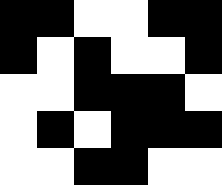[["black", "black", "white", "white", "black", "black"], ["black", "white", "black", "white", "white", "black"], ["white", "white", "black", "black", "black", "white"], ["white", "black", "white", "black", "black", "black"], ["white", "white", "black", "black", "white", "white"]]